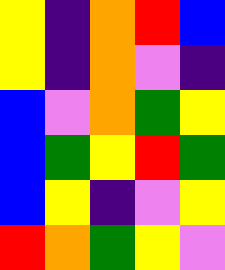[["yellow", "indigo", "orange", "red", "blue"], ["yellow", "indigo", "orange", "violet", "indigo"], ["blue", "violet", "orange", "green", "yellow"], ["blue", "green", "yellow", "red", "green"], ["blue", "yellow", "indigo", "violet", "yellow"], ["red", "orange", "green", "yellow", "violet"]]